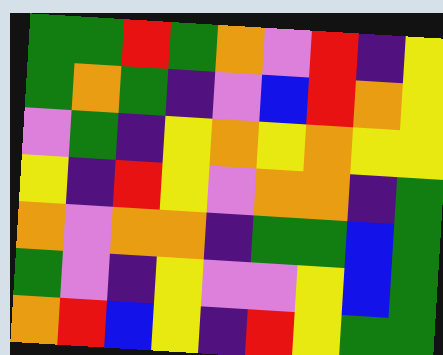[["green", "green", "red", "green", "orange", "violet", "red", "indigo", "yellow"], ["green", "orange", "green", "indigo", "violet", "blue", "red", "orange", "yellow"], ["violet", "green", "indigo", "yellow", "orange", "yellow", "orange", "yellow", "yellow"], ["yellow", "indigo", "red", "yellow", "violet", "orange", "orange", "indigo", "green"], ["orange", "violet", "orange", "orange", "indigo", "green", "green", "blue", "green"], ["green", "violet", "indigo", "yellow", "violet", "violet", "yellow", "blue", "green"], ["orange", "red", "blue", "yellow", "indigo", "red", "yellow", "green", "green"]]